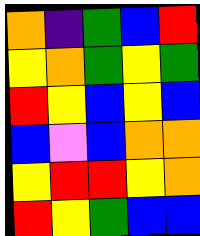[["orange", "indigo", "green", "blue", "red"], ["yellow", "orange", "green", "yellow", "green"], ["red", "yellow", "blue", "yellow", "blue"], ["blue", "violet", "blue", "orange", "orange"], ["yellow", "red", "red", "yellow", "orange"], ["red", "yellow", "green", "blue", "blue"]]